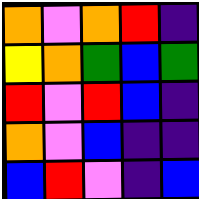[["orange", "violet", "orange", "red", "indigo"], ["yellow", "orange", "green", "blue", "green"], ["red", "violet", "red", "blue", "indigo"], ["orange", "violet", "blue", "indigo", "indigo"], ["blue", "red", "violet", "indigo", "blue"]]